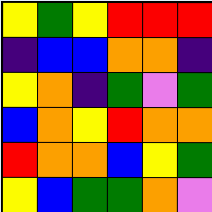[["yellow", "green", "yellow", "red", "red", "red"], ["indigo", "blue", "blue", "orange", "orange", "indigo"], ["yellow", "orange", "indigo", "green", "violet", "green"], ["blue", "orange", "yellow", "red", "orange", "orange"], ["red", "orange", "orange", "blue", "yellow", "green"], ["yellow", "blue", "green", "green", "orange", "violet"]]